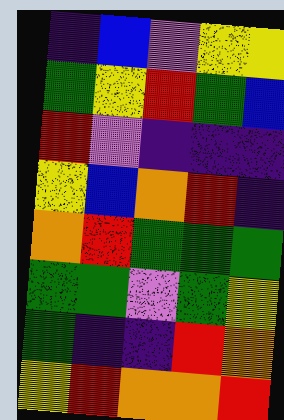[["indigo", "blue", "violet", "yellow", "yellow"], ["green", "yellow", "red", "green", "blue"], ["red", "violet", "indigo", "indigo", "indigo"], ["yellow", "blue", "orange", "red", "indigo"], ["orange", "red", "green", "green", "green"], ["green", "green", "violet", "green", "yellow"], ["green", "indigo", "indigo", "red", "orange"], ["yellow", "red", "orange", "orange", "red"]]